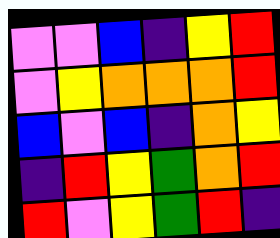[["violet", "violet", "blue", "indigo", "yellow", "red"], ["violet", "yellow", "orange", "orange", "orange", "red"], ["blue", "violet", "blue", "indigo", "orange", "yellow"], ["indigo", "red", "yellow", "green", "orange", "red"], ["red", "violet", "yellow", "green", "red", "indigo"]]